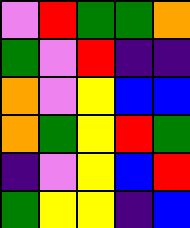[["violet", "red", "green", "green", "orange"], ["green", "violet", "red", "indigo", "indigo"], ["orange", "violet", "yellow", "blue", "blue"], ["orange", "green", "yellow", "red", "green"], ["indigo", "violet", "yellow", "blue", "red"], ["green", "yellow", "yellow", "indigo", "blue"]]